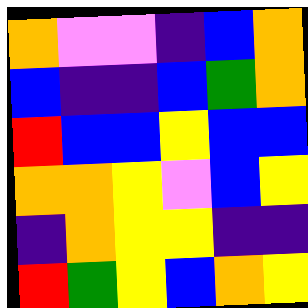[["orange", "violet", "violet", "indigo", "blue", "orange"], ["blue", "indigo", "indigo", "blue", "green", "orange"], ["red", "blue", "blue", "yellow", "blue", "blue"], ["orange", "orange", "yellow", "violet", "blue", "yellow"], ["indigo", "orange", "yellow", "yellow", "indigo", "indigo"], ["red", "green", "yellow", "blue", "orange", "yellow"]]